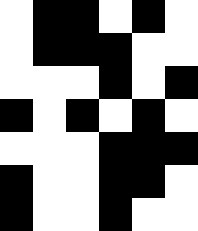[["white", "black", "black", "white", "black", "white"], ["white", "black", "black", "black", "white", "white"], ["white", "white", "white", "black", "white", "black"], ["black", "white", "black", "white", "black", "white"], ["white", "white", "white", "black", "black", "black"], ["black", "white", "white", "black", "black", "white"], ["black", "white", "white", "black", "white", "white"]]